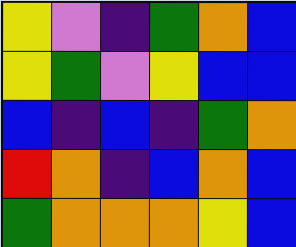[["yellow", "violet", "indigo", "green", "orange", "blue"], ["yellow", "green", "violet", "yellow", "blue", "blue"], ["blue", "indigo", "blue", "indigo", "green", "orange"], ["red", "orange", "indigo", "blue", "orange", "blue"], ["green", "orange", "orange", "orange", "yellow", "blue"]]